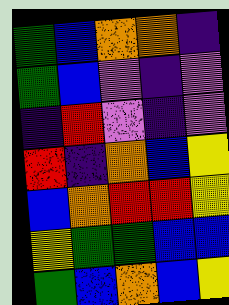[["green", "blue", "orange", "orange", "indigo"], ["green", "blue", "violet", "indigo", "violet"], ["indigo", "red", "violet", "indigo", "violet"], ["red", "indigo", "orange", "blue", "yellow"], ["blue", "orange", "red", "red", "yellow"], ["yellow", "green", "green", "blue", "blue"], ["green", "blue", "orange", "blue", "yellow"]]